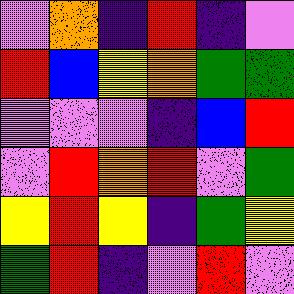[["violet", "orange", "indigo", "red", "indigo", "violet"], ["red", "blue", "yellow", "orange", "green", "green"], ["violet", "violet", "violet", "indigo", "blue", "red"], ["violet", "red", "orange", "red", "violet", "green"], ["yellow", "red", "yellow", "indigo", "green", "yellow"], ["green", "red", "indigo", "violet", "red", "violet"]]